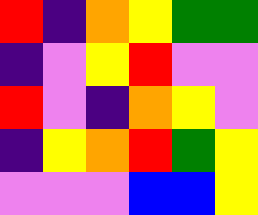[["red", "indigo", "orange", "yellow", "green", "green"], ["indigo", "violet", "yellow", "red", "violet", "violet"], ["red", "violet", "indigo", "orange", "yellow", "violet"], ["indigo", "yellow", "orange", "red", "green", "yellow"], ["violet", "violet", "violet", "blue", "blue", "yellow"]]